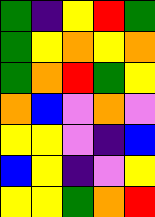[["green", "indigo", "yellow", "red", "green"], ["green", "yellow", "orange", "yellow", "orange"], ["green", "orange", "red", "green", "yellow"], ["orange", "blue", "violet", "orange", "violet"], ["yellow", "yellow", "violet", "indigo", "blue"], ["blue", "yellow", "indigo", "violet", "yellow"], ["yellow", "yellow", "green", "orange", "red"]]